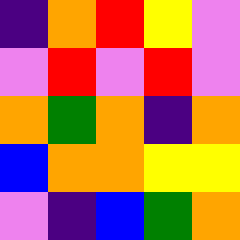[["indigo", "orange", "red", "yellow", "violet"], ["violet", "red", "violet", "red", "violet"], ["orange", "green", "orange", "indigo", "orange"], ["blue", "orange", "orange", "yellow", "yellow"], ["violet", "indigo", "blue", "green", "orange"]]